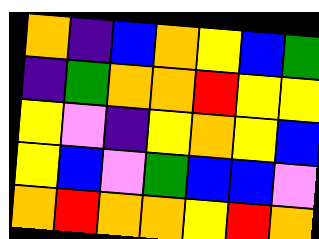[["orange", "indigo", "blue", "orange", "yellow", "blue", "green"], ["indigo", "green", "orange", "orange", "red", "yellow", "yellow"], ["yellow", "violet", "indigo", "yellow", "orange", "yellow", "blue"], ["yellow", "blue", "violet", "green", "blue", "blue", "violet"], ["orange", "red", "orange", "orange", "yellow", "red", "orange"]]